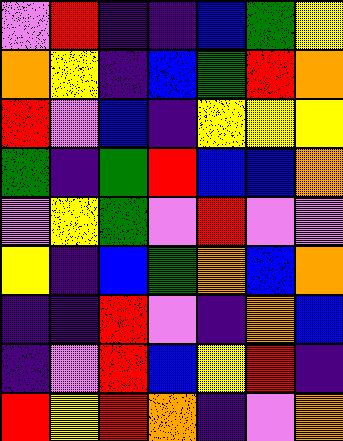[["violet", "red", "indigo", "indigo", "blue", "green", "yellow"], ["orange", "yellow", "indigo", "blue", "green", "red", "orange"], ["red", "violet", "blue", "indigo", "yellow", "yellow", "yellow"], ["green", "indigo", "green", "red", "blue", "blue", "orange"], ["violet", "yellow", "green", "violet", "red", "violet", "violet"], ["yellow", "indigo", "blue", "green", "orange", "blue", "orange"], ["indigo", "indigo", "red", "violet", "indigo", "orange", "blue"], ["indigo", "violet", "red", "blue", "yellow", "red", "indigo"], ["red", "yellow", "red", "orange", "indigo", "violet", "orange"]]